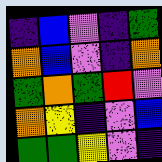[["indigo", "blue", "violet", "indigo", "green"], ["orange", "blue", "violet", "indigo", "orange"], ["green", "orange", "green", "red", "violet"], ["orange", "yellow", "indigo", "violet", "blue"], ["green", "green", "yellow", "violet", "indigo"]]